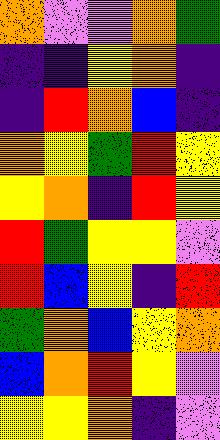[["orange", "violet", "violet", "orange", "green"], ["indigo", "indigo", "yellow", "orange", "indigo"], ["indigo", "red", "orange", "blue", "indigo"], ["orange", "yellow", "green", "red", "yellow"], ["yellow", "orange", "indigo", "red", "yellow"], ["red", "green", "yellow", "yellow", "violet"], ["red", "blue", "yellow", "indigo", "red"], ["green", "orange", "blue", "yellow", "orange"], ["blue", "orange", "red", "yellow", "violet"], ["yellow", "yellow", "orange", "indigo", "violet"]]